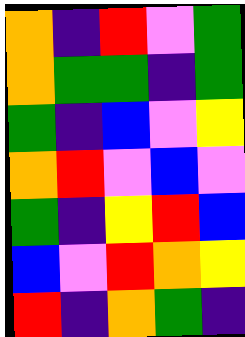[["orange", "indigo", "red", "violet", "green"], ["orange", "green", "green", "indigo", "green"], ["green", "indigo", "blue", "violet", "yellow"], ["orange", "red", "violet", "blue", "violet"], ["green", "indigo", "yellow", "red", "blue"], ["blue", "violet", "red", "orange", "yellow"], ["red", "indigo", "orange", "green", "indigo"]]